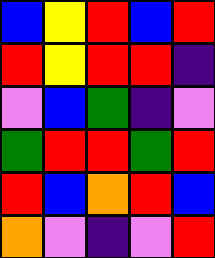[["blue", "yellow", "red", "blue", "red"], ["red", "yellow", "red", "red", "indigo"], ["violet", "blue", "green", "indigo", "violet"], ["green", "red", "red", "green", "red"], ["red", "blue", "orange", "red", "blue"], ["orange", "violet", "indigo", "violet", "red"]]